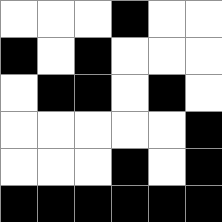[["white", "white", "white", "black", "white", "white"], ["black", "white", "black", "white", "white", "white"], ["white", "black", "black", "white", "black", "white"], ["white", "white", "white", "white", "white", "black"], ["white", "white", "white", "black", "white", "black"], ["black", "black", "black", "black", "black", "black"]]